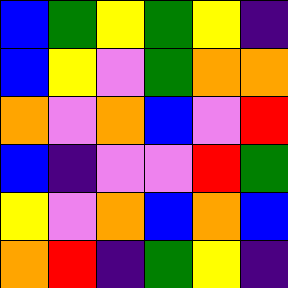[["blue", "green", "yellow", "green", "yellow", "indigo"], ["blue", "yellow", "violet", "green", "orange", "orange"], ["orange", "violet", "orange", "blue", "violet", "red"], ["blue", "indigo", "violet", "violet", "red", "green"], ["yellow", "violet", "orange", "blue", "orange", "blue"], ["orange", "red", "indigo", "green", "yellow", "indigo"]]